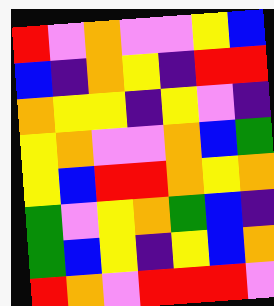[["red", "violet", "orange", "violet", "violet", "yellow", "blue"], ["blue", "indigo", "orange", "yellow", "indigo", "red", "red"], ["orange", "yellow", "yellow", "indigo", "yellow", "violet", "indigo"], ["yellow", "orange", "violet", "violet", "orange", "blue", "green"], ["yellow", "blue", "red", "red", "orange", "yellow", "orange"], ["green", "violet", "yellow", "orange", "green", "blue", "indigo"], ["green", "blue", "yellow", "indigo", "yellow", "blue", "orange"], ["red", "orange", "violet", "red", "red", "red", "violet"]]